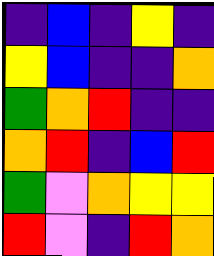[["indigo", "blue", "indigo", "yellow", "indigo"], ["yellow", "blue", "indigo", "indigo", "orange"], ["green", "orange", "red", "indigo", "indigo"], ["orange", "red", "indigo", "blue", "red"], ["green", "violet", "orange", "yellow", "yellow"], ["red", "violet", "indigo", "red", "orange"]]